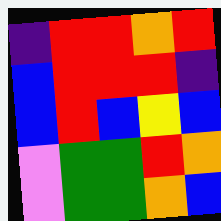[["indigo", "red", "red", "orange", "red"], ["blue", "red", "red", "red", "indigo"], ["blue", "red", "blue", "yellow", "blue"], ["violet", "green", "green", "red", "orange"], ["violet", "green", "green", "orange", "blue"]]